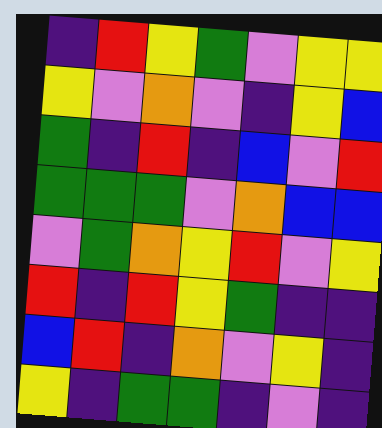[["indigo", "red", "yellow", "green", "violet", "yellow", "yellow"], ["yellow", "violet", "orange", "violet", "indigo", "yellow", "blue"], ["green", "indigo", "red", "indigo", "blue", "violet", "red"], ["green", "green", "green", "violet", "orange", "blue", "blue"], ["violet", "green", "orange", "yellow", "red", "violet", "yellow"], ["red", "indigo", "red", "yellow", "green", "indigo", "indigo"], ["blue", "red", "indigo", "orange", "violet", "yellow", "indigo"], ["yellow", "indigo", "green", "green", "indigo", "violet", "indigo"]]